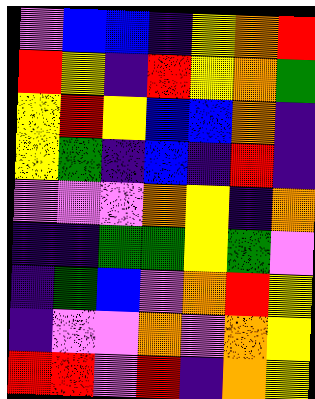[["violet", "blue", "blue", "indigo", "yellow", "orange", "red"], ["red", "yellow", "indigo", "red", "yellow", "orange", "green"], ["yellow", "red", "yellow", "blue", "blue", "orange", "indigo"], ["yellow", "green", "indigo", "blue", "indigo", "red", "indigo"], ["violet", "violet", "violet", "orange", "yellow", "indigo", "orange"], ["indigo", "indigo", "green", "green", "yellow", "green", "violet"], ["indigo", "green", "blue", "violet", "orange", "red", "yellow"], ["indigo", "violet", "violet", "orange", "violet", "orange", "yellow"], ["red", "red", "violet", "red", "indigo", "orange", "yellow"]]